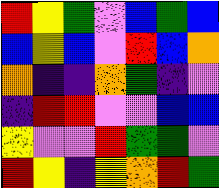[["red", "yellow", "green", "violet", "blue", "green", "blue"], ["blue", "yellow", "blue", "violet", "red", "blue", "orange"], ["orange", "indigo", "indigo", "orange", "green", "indigo", "violet"], ["indigo", "red", "red", "violet", "violet", "blue", "blue"], ["yellow", "violet", "violet", "red", "green", "green", "violet"], ["red", "yellow", "indigo", "yellow", "orange", "red", "green"]]